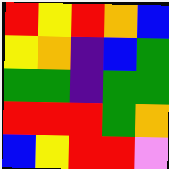[["red", "yellow", "red", "orange", "blue"], ["yellow", "orange", "indigo", "blue", "green"], ["green", "green", "indigo", "green", "green"], ["red", "red", "red", "green", "orange"], ["blue", "yellow", "red", "red", "violet"]]